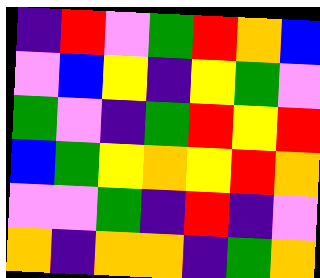[["indigo", "red", "violet", "green", "red", "orange", "blue"], ["violet", "blue", "yellow", "indigo", "yellow", "green", "violet"], ["green", "violet", "indigo", "green", "red", "yellow", "red"], ["blue", "green", "yellow", "orange", "yellow", "red", "orange"], ["violet", "violet", "green", "indigo", "red", "indigo", "violet"], ["orange", "indigo", "orange", "orange", "indigo", "green", "orange"]]